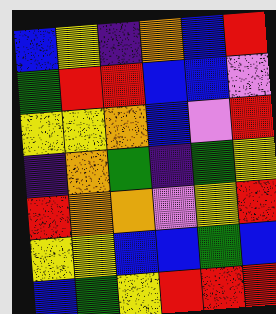[["blue", "yellow", "indigo", "orange", "blue", "red"], ["green", "red", "red", "blue", "blue", "violet"], ["yellow", "yellow", "orange", "blue", "violet", "red"], ["indigo", "orange", "green", "indigo", "green", "yellow"], ["red", "orange", "orange", "violet", "yellow", "red"], ["yellow", "yellow", "blue", "blue", "green", "blue"], ["blue", "green", "yellow", "red", "red", "red"]]